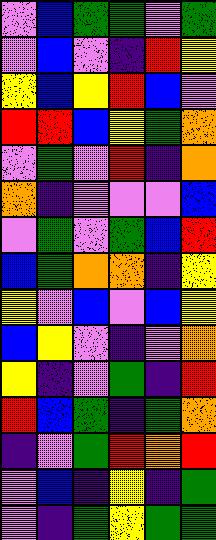[["violet", "blue", "green", "green", "violet", "green"], ["violet", "blue", "violet", "indigo", "red", "yellow"], ["yellow", "blue", "yellow", "red", "blue", "violet"], ["red", "red", "blue", "yellow", "green", "orange"], ["violet", "green", "violet", "red", "indigo", "orange"], ["orange", "indigo", "violet", "violet", "violet", "blue"], ["violet", "green", "violet", "green", "blue", "red"], ["blue", "green", "orange", "orange", "indigo", "yellow"], ["yellow", "violet", "blue", "violet", "blue", "yellow"], ["blue", "yellow", "violet", "indigo", "violet", "orange"], ["yellow", "indigo", "violet", "green", "indigo", "red"], ["red", "blue", "green", "indigo", "green", "orange"], ["indigo", "violet", "green", "red", "orange", "red"], ["violet", "blue", "indigo", "yellow", "indigo", "green"], ["violet", "indigo", "green", "yellow", "green", "green"]]